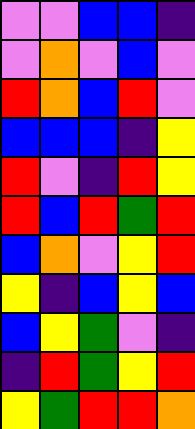[["violet", "violet", "blue", "blue", "indigo"], ["violet", "orange", "violet", "blue", "violet"], ["red", "orange", "blue", "red", "violet"], ["blue", "blue", "blue", "indigo", "yellow"], ["red", "violet", "indigo", "red", "yellow"], ["red", "blue", "red", "green", "red"], ["blue", "orange", "violet", "yellow", "red"], ["yellow", "indigo", "blue", "yellow", "blue"], ["blue", "yellow", "green", "violet", "indigo"], ["indigo", "red", "green", "yellow", "red"], ["yellow", "green", "red", "red", "orange"]]